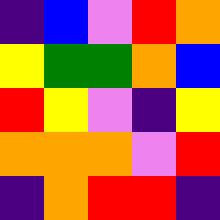[["indigo", "blue", "violet", "red", "orange"], ["yellow", "green", "green", "orange", "blue"], ["red", "yellow", "violet", "indigo", "yellow"], ["orange", "orange", "orange", "violet", "red"], ["indigo", "orange", "red", "red", "indigo"]]